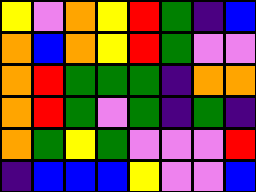[["yellow", "violet", "orange", "yellow", "red", "green", "indigo", "blue"], ["orange", "blue", "orange", "yellow", "red", "green", "violet", "violet"], ["orange", "red", "green", "green", "green", "indigo", "orange", "orange"], ["orange", "red", "green", "violet", "green", "indigo", "green", "indigo"], ["orange", "green", "yellow", "green", "violet", "violet", "violet", "red"], ["indigo", "blue", "blue", "blue", "yellow", "violet", "violet", "blue"]]